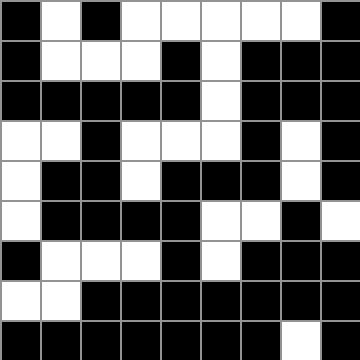[["black", "white", "black", "white", "white", "white", "white", "white", "black"], ["black", "white", "white", "white", "black", "white", "black", "black", "black"], ["black", "black", "black", "black", "black", "white", "black", "black", "black"], ["white", "white", "black", "white", "white", "white", "black", "white", "black"], ["white", "black", "black", "white", "black", "black", "black", "white", "black"], ["white", "black", "black", "black", "black", "white", "white", "black", "white"], ["black", "white", "white", "white", "black", "white", "black", "black", "black"], ["white", "white", "black", "black", "black", "black", "black", "black", "black"], ["black", "black", "black", "black", "black", "black", "black", "white", "black"]]